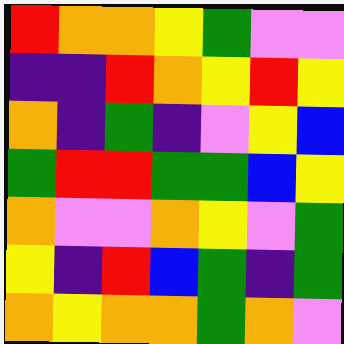[["red", "orange", "orange", "yellow", "green", "violet", "violet"], ["indigo", "indigo", "red", "orange", "yellow", "red", "yellow"], ["orange", "indigo", "green", "indigo", "violet", "yellow", "blue"], ["green", "red", "red", "green", "green", "blue", "yellow"], ["orange", "violet", "violet", "orange", "yellow", "violet", "green"], ["yellow", "indigo", "red", "blue", "green", "indigo", "green"], ["orange", "yellow", "orange", "orange", "green", "orange", "violet"]]